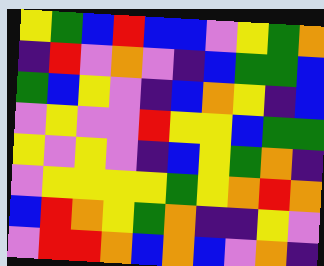[["yellow", "green", "blue", "red", "blue", "blue", "violet", "yellow", "green", "orange"], ["indigo", "red", "violet", "orange", "violet", "indigo", "blue", "green", "green", "blue"], ["green", "blue", "yellow", "violet", "indigo", "blue", "orange", "yellow", "indigo", "blue"], ["violet", "yellow", "violet", "violet", "red", "yellow", "yellow", "blue", "green", "green"], ["yellow", "violet", "yellow", "violet", "indigo", "blue", "yellow", "green", "orange", "indigo"], ["violet", "yellow", "yellow", "yellow", "yellow", "green", "yellow", "orange", "red", "orange"], ["blue", "red", "orange", "yellow", "green", "orange", "indigo", "indigo", "yellow", "violet"], ["violet", "red", "red", "orange", "blue", "orange", "blue", "violet", "orange", "indigo"]]